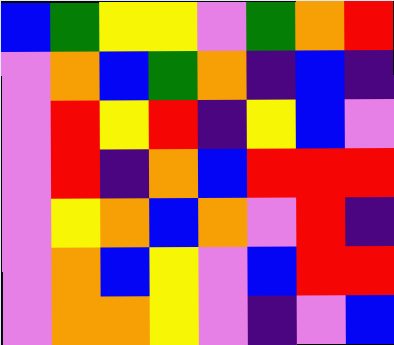[["blue", "green", "yellow", "yellow", "violet", "green", "orange", "red"], ["violet", "orange", "blue", "green", "orange", "indigo", "blue", "indigo"], ["violet", "red", "yellow", "red", "indigo", "yellow", "blue", "violet"], ["violet", "red", "indigo", "orange", "blue", "red", "red", "red"], ["violet", "yellow", "orange", "blue", "orange", "violet", "red", "indigo"], ["violet", "orange", "blue", "yellow", "violet", "blue", "red", "red"], ["violet", "orange", "orange", "yellow", "violet", "indigo", "violet", "blue"]]